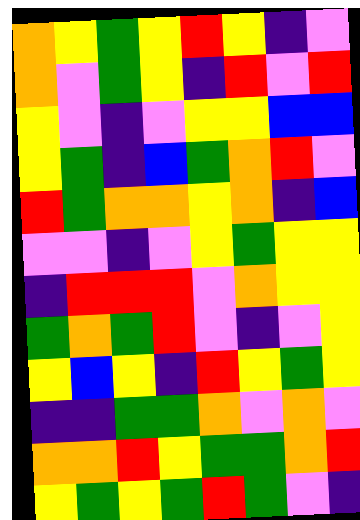[["orange", "yellow", "green", "yellow", "red", "yellow", "indigo", "violet"], ["orange", "violet", "green", "yellow", "indigo", "red", "violet", "red"], ["yellow", "violet", "indigo", "violet", "yellow", "yellow", "blue", "blue"], ["yellow", "green", "indigo", "blue", "green", "orange", "red", "violet"], ["red", "green", "orange", "orange", "yellow", "orange", "indigo", "blue"], ["violet", "violet", "indigo", "violet", "yellow", "green", "yellow", "yellow"], ["indigo", "red", "red", "red", "violet", "orange", "yellow", "yellow"], ["green", "orange", "green", "red", "violet", "indigo", "violet", "yellow"], ["yellow", "blue", "yellow", "indigo", "red", "yellow", "green", "yellow"], ["indigo", "indigo", "green", "green", "orange", "violet", "orange", "violet"], ["orange", "orange", "red", "yellow", "green", "green", "orange", "red"], ["yellow", "green", "yellow", "green", "red", "green", "violet", "indigo"]]